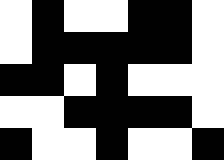[["white", "black", "white", "white", "black", "black", "white"], ["white", "black", "black", "black", "black", "black", "white"], ["black", "black", "white", "black", "white", "white", "white"], ["white", "white", "black", "black", "black", "black", "white"], ["black", "white", "white", "black", "white", "white", "black"]]